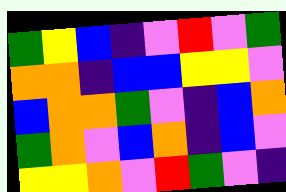[["green", "yellow", "blue", "indigo", "violet", "red", "violet", "green"], ["orange", "orange", "indigo", "blue", "blue", "yellow", "yellow", "violet"], ["blue", "orange", "orange", "green", "violet", "indigo", "blue", "orange"], ["green", "orange", "violet", "blue", "orange", "indigo", "blue", "violet"], ["yellow", "yellow", "orange", "violet", "red", "green", "violet", "indigo"]]